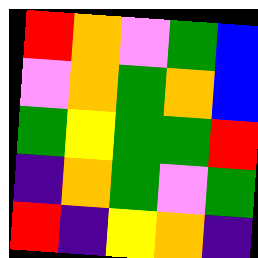[["red", "orange", "violet", "green", "blue"], ["violet", "orange", "green", "orange", "blue"], ["green", "yellow", "green", "green", "red"], ["indigo", "orange", "green", "violet", "green"], ["red", "indigo", "yellow", "orange", "indigo"]]